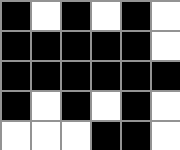[["black", "white", "black", "white", "black", "white"], ["black", "black", "black", "black", "black", "white"], ["black", "black", "black", "black", "black", "black"], ["black", "white", "black", "white", "black", "white"], ["white", "white", "white", "black", "black", "white"]]